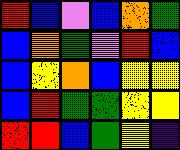[["red", "blue", "violet", "blue", "orange", "green"], ["blue", "orange", "green", "violet", "red", "blue"], ["blue", "yellow", "orange", "blue", "yellow", "yellow"], ["blue", "red", "green", "green", "yellow", "yellow"], ["red", "red", "blue", "green", "yellow", "indigo"]]